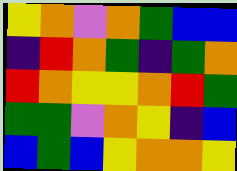[["yellow", "orange", "violet", "orange", "green", "blue", "blue"], ["indigo", "red", "orange", "green", "indigo", "green", "orange"], ["red", "orange", "yellow", "yellow", "orange", "red", "green"], ["green", "green", "violet", "orange", "yellow", "indigo", "blue"], ["blue", "green", "blue", "yellow", "orange", "orange", "yellow"]]